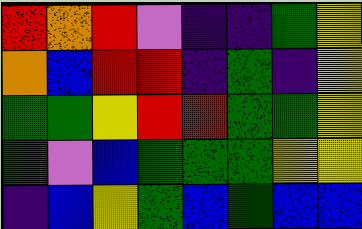[["red", "orange", "red", "violet", "indigo", "indigo", "green", "yellow"], ["orange", "blue", "red", "red", "indigo", "green", "indigo", "yellow"], ["green", "green", "yellow", "red", "red", "green", "green", "yellow"], ["green", "violet", "blue", "green", "green", "green", "yellow", "yellow"], ["indigo", "blue", "yellow", "green", "blue", "green", "blue", "blue"]]